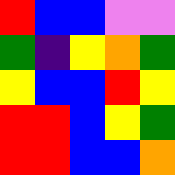[["red", "blue", "blue", "violet", "violet"], ["green", "indigo", "yellow", "orange", "green"], ["yellow", "blue", "blue", "red", "yellow"], ["red", "red", "blue", "yellow", "green"], ["red", "red", "blue", "blue", "orange"]]